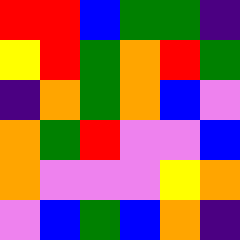[["red", "red", "blue", "green", "green", "indigo"], ["yellow", "red", "green", "orange", "red", "green"], ["indigo", "orange", "green", "orange", "blue", "violet"], ["orange", "green", "red", "violet", "violet", "blue"], ["orange", "violet", "violet", "violet", "yellow", "orange"], ["violet", "blue", "green", "blue", "orange", "indigo"]]